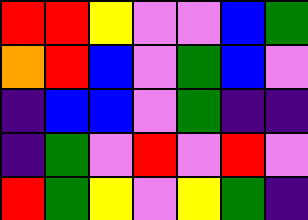[["red", "red", "yellow", "violet", "violet", "blue", "green"], ["orange", "red", "blue", "violet", "green", "blue", "violet"], ["indigo", "blue", "blue", "violet", "green", "indigo", "indigo"], ["indigo", "green", "violet", "red", "violet", "red", "violet"], ["red", "green", "yellow", "violet", "yellow", "green", "indigo"]]